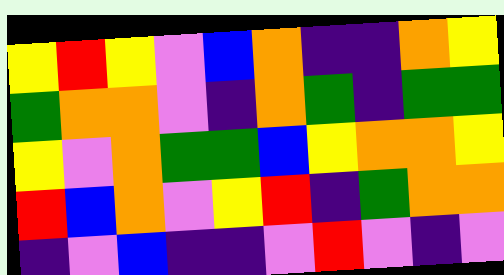[["yellow", "red", "yellow", "violet", "blue", "orange", "indigo", "indigo", "orange", "yellow"], ["green", "orange", "orange", "violet", "indigo", "orange", "green", "indigo", "green", "green"], ["yellow", "violet", "orange", "green", "green", "blue", "yellow", "orange", "orange", "yellow"], ["red", "blue", "orange", "violet", "yellow", "red", "indigo", "green", "orange", "orange"], ["indigo", "violet", "blue", "indigo", "indigo", "violet", "red", "violet", "indigo", "violet"]]